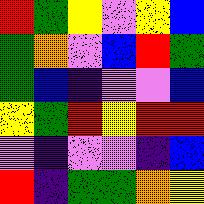[["red", "green", "yellow", "violet", "yellow", "blue"], ["green", "orange", "violet", "blue", "red", "green"], ["green", "blue", "indigo", "violet", "violet", "blue"], ["yellow", "green", "red", "yellow", "red", "red"], ["violet", "indigo", "violet", "violet", "indigo", "blue"], ["red", "indigo", "green", "green", "orange", "yellow"]]